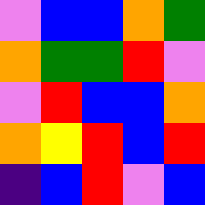[["violet", "blue", "blue", "orange", "green"], ["orange", "green", "green", "red", "violet"], ["violet", "red", "blue", "blue", "orange"], ["orange", "yellow", "red", "blue", "red"], ["indigo", "blue", "red", "violet", "blue"]]